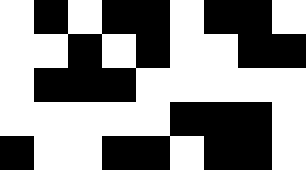[["white", "black", "white", "black", "black", "white", "black", "black", "white"], ["white", "white", "black", "white", "black", "white", "white", "black", "black"], ["white", "black", "black", "black", "white", "white", "white", "white", "white"], ["white", "white", "white", "white", "white", "black", "black", "black", "white"], ["black", "white", "white", "black", "black", "white", "black", "black", "white"]]